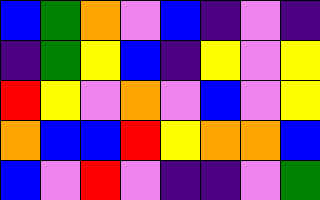[["blue", "green", "orange", "violet", "blue", "indigo", "violet", "indigo"], ["indigo", "green", "yellow", "blue", "indigo", "yellow", "violet", "yellow"], ["red", "yellow", "violet", "orange", "violet", "blue", "violet", "yellow"], ["orange", "blue", "blue", "red", "yellow", "orange", "orange", "blue"], ["blue", "violet", "red", "violet", "indigo", "indigo", "violet", "green"]]